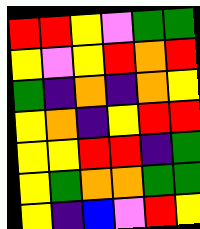[["red", "red", "yellow", "violet", "green", "green"], ["yellow", "violet", "yellow", "red", "orange", "red"], ["green", "indigo", "orange", "indigo", "orange", "yellow"], ["yellow", "orange", "indigo", "yellow", "red", "red"], ["yellow", "yellow", "red", "red", "indigo", "green"], ["yellow", "green", "orange", "orange", "green", "green"], ["yellow", "indigo", "blue", "violet", "red", "yellow"]]